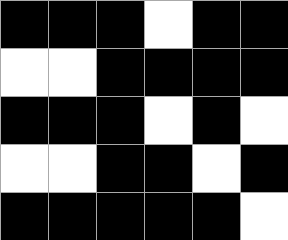[["black", "black", "black", "white", "black", "black"], ["white", "white", "black", "black", "black", "black"], ["black", "black", "black", "white", "black", "white"], ["white", "white", "black", "black", "white", "black"], ["black", "black", "black", "black", "black", "white"]]